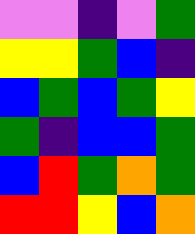[["violet", "violet", "indigo", "violet", "green"], ["yellow", "yellow", "green", "blue", "indigo"], ["blue", "green", "blue", "green", "yellow"], ["green", "indigo", "blue", "blue", "green"], ["blue", "red", "green", "orange", "green"], ["red", "red", "yellow", "blue", "orange"]]